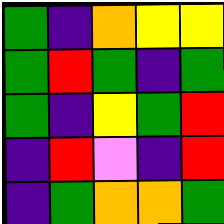[["green", "indigo", "orange", "yellow", "yellow"], ["green", "red", "green", "indigo", "green"], ["green", "indigo", "yellow", "green", "red"], ["indigo", "red", "violet", "indigo", "red"], ["indigo", "green", "orange", "orange", "green"]]